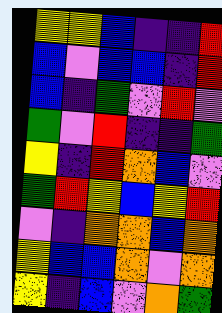[["yellow", "yellow", "blue", "indigo", "indigo", "red"], ["blue", "violet", "blue", "blue", "indigo", "red"], ["blue", "indigo", "green", "violet", "red", "violet"], ["green", "violet", "red", "indigo", "indigo", "green"], ["yellow", "indigo", "red", "orange", "blue", "violet"], ["green", "red", "yellow", "blue", "yellow", "red"], ["violet", "indigo", "orange", "orange", "blue", "orange"], ["yellow", "blue", "blue", "orange", "violet", "orange"], ["yellow", "indigo", "blue", "violet", "orange", "green"]]